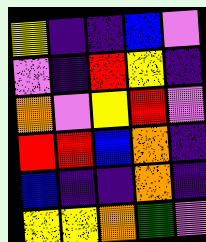[["yellow", "indigo", "indigo", "blue", "violet"], ["violet", "indigo", "red", "yellow", "indigo"], ["orange", "violet", "yellow", "red", "violet"], ["red", "red", "blue", "orange", "indigo"], ["blue", "indigo", "indigo", "orange", "indigo"], ["yellow", "yellow", "orange", "green", "violet"]]